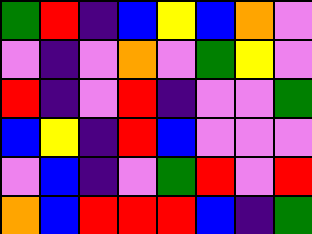[["green", "red", "indigo", "blue", "yellow", "blue", "orange", "violet"], ["violet", "indigo", "violet", "orange", "violet", "green", "yellow", "violet"], ["red", "indigo", "violet", "red", "indigo", "violet", "violet", "green"], ["blue", "yellow", "indigo", "red", "blue", "violet", "violet", "violet"], ["violet", "blue", "indigo", "violet", "green", "red", "violet", "red"], ["orange", "blue", "red", "red", "red", "blue", "indigo", "green"]]